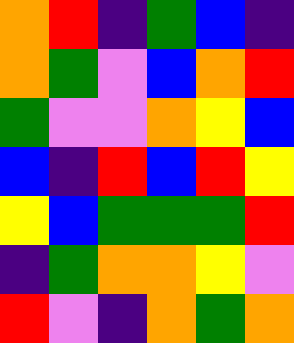[["orange", "red", "indigo", "green", "blue", "indigo"], ["orange", "green", "violet", "blue", "orange", "red"], ["green", "violet", "violet", "orange", "yellow", "blue"], ["blue", "indigo", "red", "blue", "red", "yellow"], ["yellow", "blue", "green", "green", "green", "red"], ["indigo", "green", "orange", "orange", "yellow", "violet"], ["red", "violet", "indigo", "orange", "green", "orange"]]